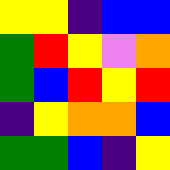[["yellow", "yellow", "indigo", "blue", "blue"], ["green", "red", "yellow", "violet", "orange"], ["green", "blue", "red", "yellow", "red"], ["indigo", "yellow", "orange", "orange", "blue"], ["green", "green", "blue", "indigo", "yellow"]]